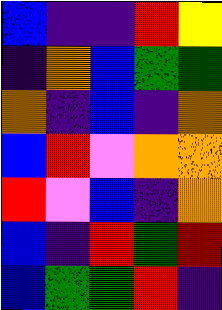[["blue", "indigo", "indigo", "red", "yellow"], ["indigo", "orange", "blue", "green", "green"], ["orange", "indigo", "blue", "indigo", "orange"], ["blue", "red", "violet", "orange", "orange"], ["red", "violet", "blue", "indigo", "orange"], ["blue", "indigo", "red", "green", "red"], ["blue", "green", "green", "red", "indigo"]]